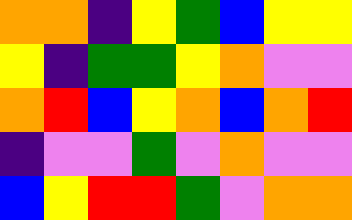[["orange", "orange", "indigo", "yellow", "green", "blue", "yellow", "yellow"], ["yellow", "indigo", "green", "green", "yellow", "orange", "violet", "violet"], ["orange", "red", "blue", "yellow", "orange", "blue", "orange", "red"], ["indigo", "violet", "violet", "green", "violet", "orange", "violet", "violet"], ["blue", "yellow", "red", "red", "green", "violet", "orange", "orange"]]